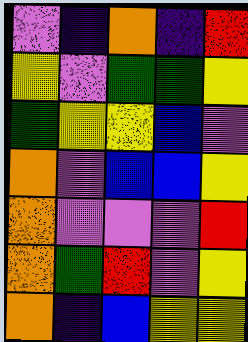[["violet", "indigo", "orange", "indigo", "red"], ["yellow", "violet", "green", "green", "yellow"], ["green", "yellow", "yellow", "blue", "violet"], ["orange", "violet", "blue", "blue", "yellow"], ["orange", "violet", "violet", "violet", "red"], ["orange", "green", "red", "violet", "yellow"], ["orange", "indigo", "blue", "yellow", "yellow"]]